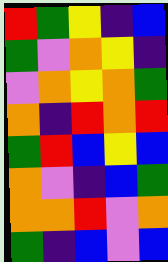[["red", "green", "yellow", "indigo", "blue"], ["green", "violet", "orange", "yellow", "indigo"], ["violet", "orange", "yellow", "orange", "green"], ["orange", "indigo", "red", "orange", "red"], ["green", "red", "blue", "yellow", "blue"], ["orange", "violet", "indigo", "blue", "green"], ["orange", "orange", "red", "violet", "orange"], ["green", "indigo", "blue", "violet", "blue"]]